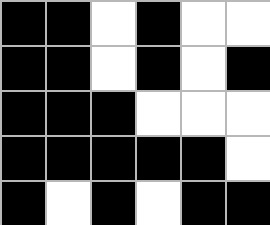[["black", "black", "white", "black", "white", "white"], ["black", "black", "white", "black", "white", "black"], ["black", "black", "black", "white", "white", "white"], ["black", "black", "black", "black", "black", "white"], ["black", "white", "black", "white", "black", "black"]]